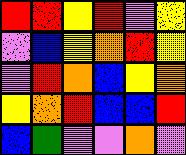[["red", "red", "yellow", "red", "violet", "yellow"], ["violet", "blue", "yellow", "orange", "red", "yellow"], ["violet", "red", "orange", "blue", "yellow", "orange"], ["yellow", "orange", "red", "blue", "blue", "red"], ["blue", "green", "violet", "violet", "orange", "violet"]]